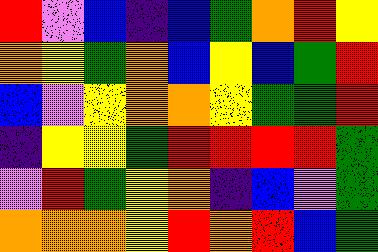[["red", "violet", "blue", "indigo", "blue", "green", "orange", "red", "yellow"], ["orange", "yellow", "green", "orange", "blue", "yellow", "blue", "green", "red"], ["blue", "violet", "yellow", "orange", "orange", "yellow", "green", "green", "red"], ["indigo", "yellow", "yellow", "green", "red", "red", "red", "red", "green"], ["violet", "red", "green", "yellow", "orange", "indigo", "blue", "violet", "green"], ["orange", "orange", "orange", "yellow", "red", "orange", "red", "blue", "green"]]